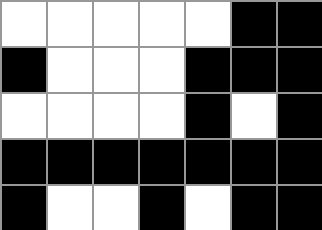[["white", "white", "white", "white", "white", "black", "black"], ["black", "white", "white", "white", "black", "black", "black"], ["white", "white", "white", "white", "black", "white", "black"], ["black", "black", "black", "black", "black", "black", "black"], ["black", "white", "white", "black", "white", "black", "black"]]